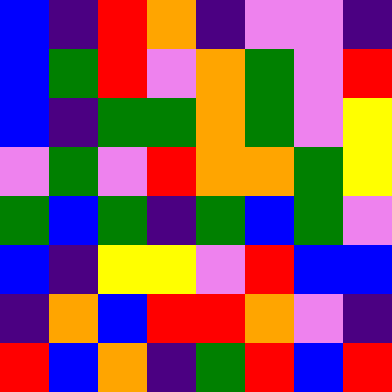[["blue", "indigo", "red", "orange", "indigo", "violet", "violet", "indigo"], ["blue", "green", "red", "violet", "orange", "green", "violet", "red"], ["blue", "indigo", "green", "green", "orange", "green", "violet", "yellow"], ["violet", "green", "violet", "red", "orange", "orange", "green", "yellow"], ["green", "blue", "green", "indigo", "green", "blue", "green", "violet"], ["blue", "indigo", "yellow", "yellow", "violet", "red", "blue", "blue"], ["indigo", "orange", "blue", "red", "red", "orange", "violet", "indigo"], ["red", "blue", "orange", "indigo", "green", "red", "blue", "red"]]